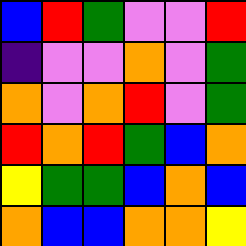[["blue", "red", "green", "violet", "violet", "red"], ["indigo", "violet", "violet", "orange", "violet", "green"], ["orange", "violet", "orange", "red", "violet", "green"], ["red", "orange", "red", "green", "blue", "orange"], ["yellow", "green", "green", "blue", "orange", "blue"], ["orange", "blue", "blue", "orange", "orange", "yellow"]]